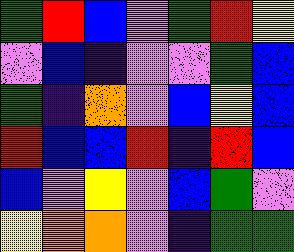[["green", "red", "blue", "violet", "green", "red", "yellow"], ["violet", "blue", "indigo", "violet", "violet", "green", "blue"], ["green", "indigo", "orange", "violet", "blue", "yellow", "blue"], ["red", "blue", "blue", "red", "indigo", "red", "blue"], ["blue", "violet", "yellow", "violet", "blue", "green", "violet"], ["yellow", "orange", "orange", "violet", "indigo", "green", "green"]]